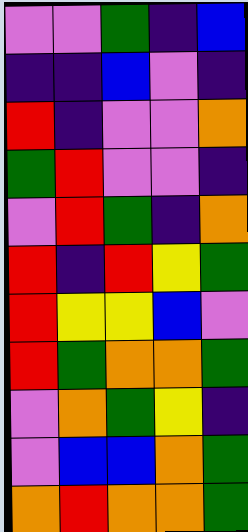[["violet", "violet", "green", "indigo", "blue"], ["indigo", "indigo", "blue", "violet", "indigo"], ["red", "indigo", "violet", "violet", "orange"], ["green", "red", "violet", "violet", "indigo"], ["violet", "red", "green", "indigo", "orange"], ["red", "indigo", "red", "yellow", "green"], ["red", "yellow", "yellow", "blue", "violet"], ["red", "green", "orange", "orange", "green"], ["violet", "orange", "green", "yellow", "indigo"], ["violet", "blue", "blue", "orange", "green"], ["orange", "red", "orange", "orange", "green"]]